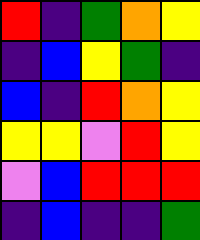[["red", "indigo", "green", "orange", "yellow"], ["indigo", "blue", "yellow", "green", "indigo"], ["blue", "indigo", "red", "orange", "yellow"], ["yellow", "yellow", "violet", "red", "yellow"], ["violet", "blue", "red", "red", "red"], ["indigo", "blue", "indigo", "indigo", "green"]]